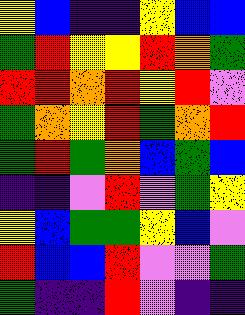[["yellow", "blue", "indigo", "indigo", "yellow", "blue", "blue"], ["green", "red", "yellow", "yellow", "red", "orange", "green"], ["red", "red", "orange", "red", "yellow", "red", "violet"], ["green", "orange", "yellow", "red", "green", "orange", "red"], ["green", "red", "green", "orange", "blue", "green", "blue"], ["indigo", "indigo", "violet", "red", "violet", "green", "yellow"], ["yellow", "blue", "green", "green", "yellow", "blue", "violet"], ["red", "blue", "blue", "red", "violet", "violet", "green"], ["green", "indigo", "indigo", "red", "violet", "indigo", "indigo"]]